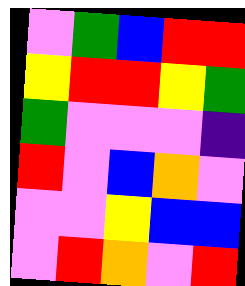[["violet", "green", "blue", "red", "red"], ["yellow", "red", "red", "yellow", "green"], ["green", "violet", "violet", "violet", "indigo"], ["red", "violet", "blue", "orange", "violet"], ["violet", "violet", "yellow", "blue", "blue"], ["violet", "red", "orange", "violet", "red"]]